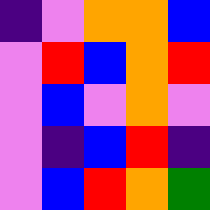[["indigo", "violet", "orange", "orange", "blue"], ["violet", "red", "blue", "orange", "red"], ["violet", "blue", "violet", "orange", "violet"], ["violet", "indigo", "blue", "red", "indigo"], ["violet", "blue", "red", "orange", "green"]]